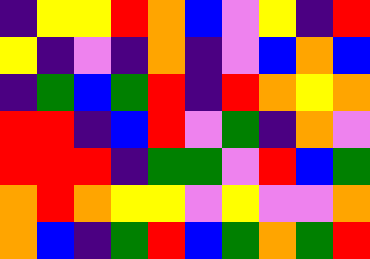[["indigo", "yellow", "yellow", "red", "orange", "blue", "violet", "yellow", "indigo", "red"], ["yellow", "indigo", "violet", "indigo", "orange", "indigo", "violet", "blue", "orange", "blue"], ["indigo", "green", "blue", "green", "red", "indigo", "red", "orange", "yellow", "orange"], ["red", "red", "indigo", "blue", "red", "violet", "green", "indigo", "orange", "violet"], ["red", "red", "red", "indigo", "green", "green", "violet", "red", "blue", "green"], ["orange", "red", "orange", "yellow", "yellow", "violet", "yellow", "violet", "violet", "orange"], ["orange", "blue", "indigo", "green", "red", "blue", "green", "orange", "green", "red"]]